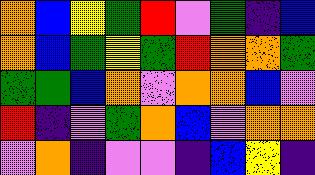[["orange", "blue", "yellow", "green", "red", "violet", "green", "indigo", "blue"], ["orange", "blue", "green", "yellow", "green", "red", "orange", "orange", "green"], ["green", "green", "blue", "orange", "violet", "orange", "orange", "blue", "violet"], ["red", "indigo", "violet", "green", "orange", "blue", "violet", "orange", "orange"], ["violet", "orange", "indigo", "violet", "violet", "indigo", "blue", "yellow", "indigo"]]